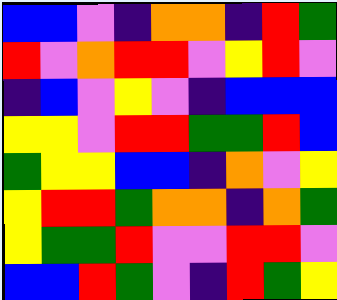[["blue", "blue", "violet", "indigo", "orange", "orange", "indigo", "red", "green"], ["red", "violet", "orange", "red", "red", "violet", "yellow", "red", "violet"], ["indigo", "blue", "violet", "yellow", "violet", "indigo", "blue", "blue", "blue"], ["yellow", "yellow", "violet", "red", "red", "green", "green", "red", "blue"], ["green", "yellow", "yellow", "blue", "blue", "indigo", "orange", "violet", "yellow"], ["yellow", "red", "red", "green", "orange", "orange", "indigo", "orange", "green"], ["yellow", "green", "green", "red", "violet", "violet", "red", "red", "violet"], ["blue", "blue", "red", "green", "violet", "indigo", "red", "green", "yellow"]]